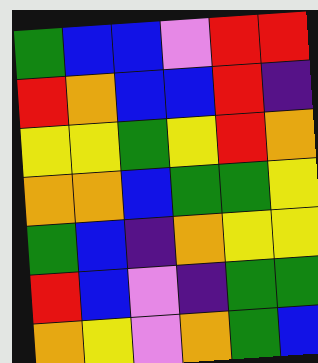[["green", "blue", "blue", "violet", "red", "red"], ["red", "orange", "blue", "blue", "red", "indigo"], ["yellow", "yellow", "green", "yellow", "red", "orange"], ["orange", "orange", "blue", "green", "green", "yellow"], ["green", "blue", "indigo", "orange", "yellow", "yellow"], ["red", "blue", "violet", "indigo", "green", "green"], ["orange", "yellow", "violet", "orange", "green", "blue"]]